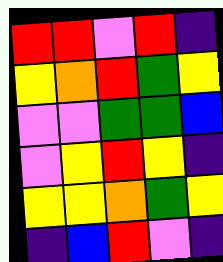[["red", "red", "violet", "red", "indigo"], ["yellow", "orange", "red", "green", "yellow"], ["violet", "violet", "green", "green", "blue"], ["violet", "yellow", "red", "yellow", "indigo"], ["yellow", "yellow", "orange", "green", "yellow"], ["indigo", "blue", "red", "violet", "indigo"]]